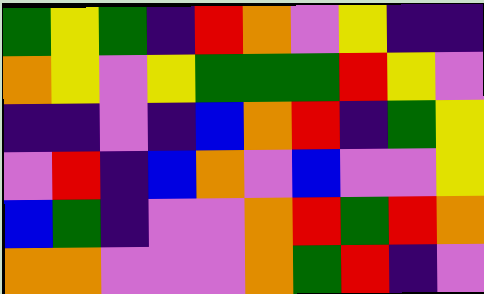[["green", "yellow", "green", "indigo", "red", "orange", "violet", "yellow", "indigo", "indigo"], ["orange", "yellow", "violet", "yellow", "green", "green", "green", "red", "yellow", "violet"], ["indigo", "indigo", "violet", "indigo", "blue", "orange", "red", "indigo", "green", "yellow"], ["violet", "red", "indigo", "blue", "orange", "violet", "blue", "violet", "violet", "yellow"], ["blue", "green", "indigo", "violet", "violet", "orange", "red", "green", "red", "orange"], ["orange", "orange", "violet", "violet", "violet", "orange", "green", "red", "indigo", "violet"]]